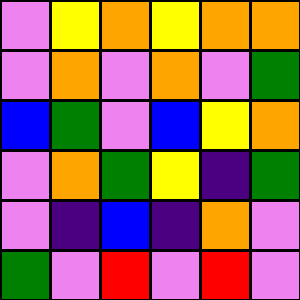[["violet", "yellow", "orange", "yellow", "orange", "orange"], ["violet", "orange", "violet", "orange", "violet", "green"], ["blue", "green", "violet", "blue", "yellow", "orange"], ["violet", "orange", "green", "yellow", "indigo", "green"], ["violet", "indigo", "blue", "indigo", "orange", "violet"], ["green", "violet", "red", "violet", "red", "violet"]]